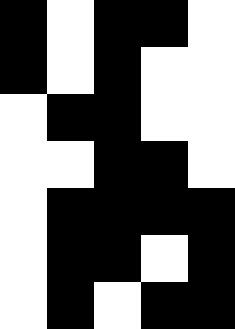[["black", "white", "black", "black", "white"], ["black", "white", "black", "white", "white"], ["white", "black", "black", "white", "white"], ["white", "white", "black", "black", "white"], ["white", "black", "black", "black", "black"], ["white", "black", "black", "white", "black"], ["white", "black", "white", "black", "black"]]